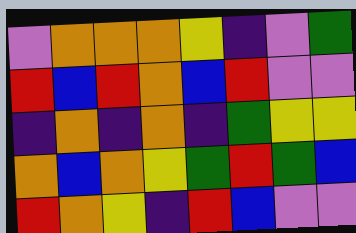[["violet", "orange", "orange", "orange", "yellow", "indigo", "violet", "green"], ["red", "blue", "red", "orange", "blue", "red", "violet", "violet"], ["indigo", "orange", "indigo", "orange", "indigo", "green", "yellow", "yellow"], ["orange", "blue", "orange", "yellow", "green", "red", "green", "blue"], ["red", "orange", "yellow", "indigo", "red", "blue", "violet", "violet"]]